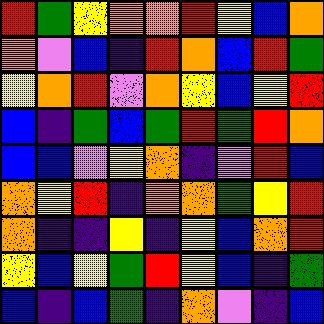[["red", "green", "yellow", "orange", "orange", "red", "yellow", "blue", "orange"], ["orange", "violet", "blue", "indigo", "red", "orange", "blue", "red", "green"], ["yellow", "orange", "red", "violet", "orange", "yellow", "blue", "yellow", "red"], ["blue", "indigo", "green", "blue", "green", "red", "green", "red", "orange"], ["blue", "blue", "violet", "yellow", "orange", "indigo", "violet", "red", "blue"], ["orange", "yellow", "red", "indigo", "orange", "orange", "green", "yellow", "red"], ["orange", "indigo", "indigo", "yellow", "indigo", "yellow", "blue", "orange", "red"], ["yellow", "blue", "yellow", "green", "red", "yellow", "blue", "indigo", "green"], ["blue", "indigo", "blue", "green", "indigo", "orange", "violet", "indigo", "blue"]]